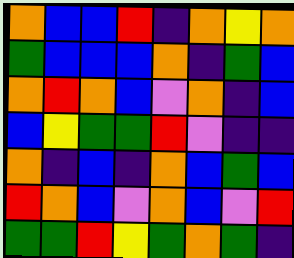[["orange", "blue", "blue", "red", "indigo", "orange", "yellow", "orange"], ["green", "blue", "blue", "blue", "orange", "indigo", "green", "blue"], ["orange", "red", "orange", "blue", "violet", "orange", "indigo", "blue"], ["blue", "yellow", "green", "green", "red", "violet", "indigo", "indigo"], ["orange", "indigo", "blue", "indigo", "orange", "blue", "green", "blue"], ["red", "orange", "blue", "violet", "orange", "blue", "violet", "red"], ["green", "green", "red", "yellow", "green", "orange", "green", "indigo"]]